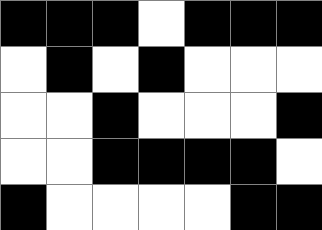[["black", "black", "black", "white", "black", "black", "black"], ["white", "black", "white", "black", "white", "white", "white"], ["white", "white", "black", "white", "white", "white", "black"], ["white", "white", "black", "black", "black", "black", "white"], ["black", "white", "white", "white", "white", "black", "black"]]